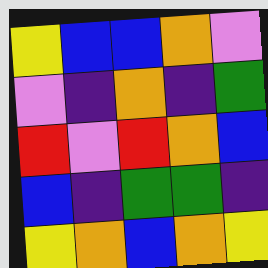[["yellow", "blue", "blue", "orange", "violet"], ["violet", "indigo", "orange", "indigo", "green"], ["red", "violet", "red", "orange", "blue"], ["blue", "indigo", "green", "green", "indigo"], ["yellow", "orange", "blue", "orange", "yellow"]]